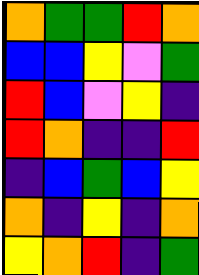[["orange", "green", "green", "red", "orange"], ["blue", "blue", "yellow", "violet", "green"], ["red", "blue", "violet", "yellow", "indigo"], ["red", "orange", "indigo", "indigo", "red"], ["indigo", "blue", "green", "blue", "yellow"], ["orange", "indigo", "yellow", "indigo", "orange"], ["yellow", "orange", "red", "indigo", "green"]]